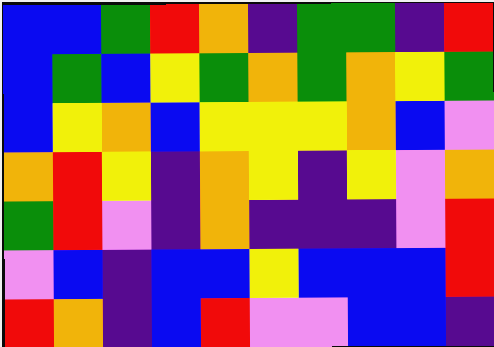[["blue", "blue", "green", "red", "orange", "indigo", "green", "green", "indigo", "red"], ["blue", "green", "blue", "yellow", "green", "orange", "green", "orange", "yellow", "green"], ["blue", "yellow", "orange", "blue", "yellow", "yellow", "yellow", "orange", "blue", "violet"], ["orange", "red", "yellow", "indigo", "orange", "yellow", "indigo", "yellow", "violet", "orange"], ["green", "red", "violet", "indigo", "orange", "indigo", "indigo", "indigo", "violet", "red"], ["violet", "blue", "indigo", "blue", "blue", "yellow", "blue", "blue", "blue", "red"], ["red", "orange", "indigo", "blue", "red", "violet", "violet", "blue", "blue", "indigo"]]